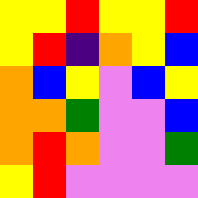[["yellow", "yellow", "red", "yellow", "yellow", "red"], ["yellow", "red", "indigo", "orange", "yellow", "blue"], ["orange", "blue", "yellow", "violet", "blue", "yellow"], ["orange", "orange", "green", "violet", "violet", "blue"], ["orange", "red", "orange", "violet", "violet", "green"], ["yellow", "red", "violet", "violet", "violet", "violet"]]